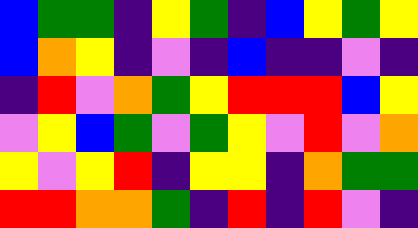[["blue", "green", "green", "indigo", "yellow", "green", "indigo", "blue", "yellow", "green", "yellow"], ["blue", "orange", "yellow", "indigo", "violet", "indigo", "blue", "indigo", "indigo", "violet", "indigo"], ["indigo", "red", "violet", "orange", "green", "yellow", "red", "red", "red", "blue", "yellow"], ["violet", "yellow", "blue", "green", "violet", "green", "yellow", "violet", "red", "violet", "orange"], ["yellow", "violet", "yellow", "red", "indigo", "yellow", "yellow", "indigo", "orange", "green", "green"], ["red", "red", "orange", "orange", "green", "indigo", "red", "indigo", "red", "violet", "indigo"]]